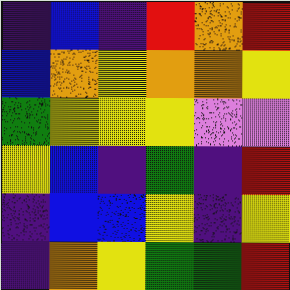[["indigo", "blue", "indigo", "red", "orange", "red"], ["blue", "orange", "yellow", "orange", "orange", "yellow"], ["green", "yellow", "yellow", "yellow", "violet", "violet"], ["yellow", "blue", "indigo", "green", "indigo", "red"], ["indigo", "blue", "blue", "yellow", "indigo", "yellow"], ["indigo", "orange", "yellow", "green", "green", "red"]]